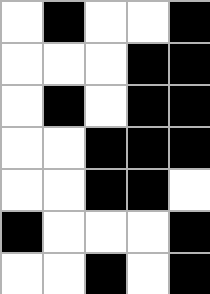[["white", "black", "white", "white", "black"], ["white", "white", "white", "black", "black"], ["white", "black", "white", "black", "black"], ["white", "white", "black", "black", "black"], ["white", "white", "black", "black", "white"], ["black", "white", "white", "white", "black"], ["white", "white", "black", "white", "black"]]